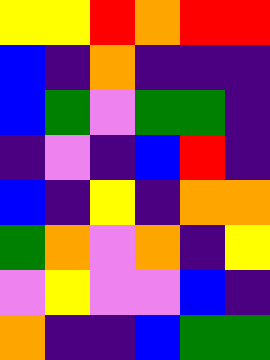[["yellow", "yellow", "red", "orange", "red", "red"], ["blue", "indigo", "orange", "indigo", "indigo", "indigo"], ["blue", "green", "violet", "green", "green", "indigo"], ["indigo", "violet", "indigo", "blue", "red", "indigo"], ["blue", "indigo", "yellow", "indigo", "orange", "orange"], ["green", "orange", "violet", "orange", "indigo", "yellow"], ["violet", "yellow", "violet", "violet", "blue", "indigo"], ["orange", "indigo", "indigo", "blue", "green", "green"]]